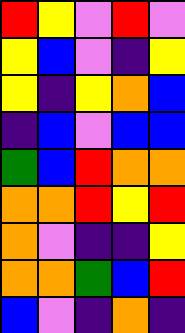[["red", "yellow", "violet", "red", "violet"], ["yellow", "blue", "violet", "indigo", "yellow"], ["yellow", "indigo", "yellow", "orange", "blue"], ["indigo", "blue", "violet", "blue", "blue"], ["green", "blue", "red", "orange", "orange"], ["orange", "orange", "red", "yellow", "red"], ["orange", "violet", "indigo", "indigo", "yellow"], ["orange", "orange", "green", "blue", "red"], ["blue", "violet", "indigo", "orange", "indigo"]]